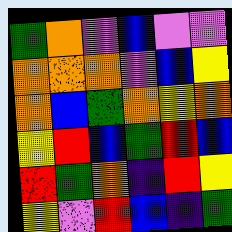[["green", "orange", "violet", "blue", "violet", "violet"], ["orange", "orange", "orange", "violet", "blue", "yellow"], ["orange", "blue", "green", "orange", "yellow", "orange"], ["yellow", "red", "blue", "green", "red", "blue"], ["red", "green", "orange", "indigo", "red", "yellow"], ["yellow", "violet", "red", "blue", "indigo", "green"]]